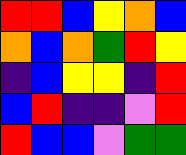[["red", "red", "blue", "yellow", "orange", "blue"], ["orange", "blue", "orange", "green", "red", "yellow"], ["indigo", "blue", "yellow", "yellow", "indigo", "red"], ["blue", "red", "indigo", "indigo", "violet", "red"], ["red", "blue", "blue", "violet", "green", "green"]]